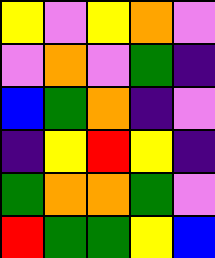[["yellow", "violet", "yellow", "orange", "violet"], ["violet", "orange", "violet", "green", "indigo"], ["blue", "green", "orange", "indigo", "violet"], ["indigo", "yellow", "red", "yellow", "indigo"], ["green", "orange", "orange", "green", "violet"], ["red", "green", "green", "yellow", "blue"]]